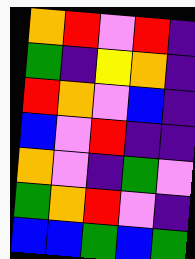[["orange", "red", "violet", "red", "indigo"], ["green", "indigo", "yellow", "orange", "indigo"], ["red", "orange", "violet", "blue", "indigo"], ["blue", "violet", "red", "indigo", "indigo"], ["orange", "violet", "indigo", "green", "violet"], ["green", "orange", "red", "violet", "indigo"], ["blue", "blue", "green", "blue", "green"]]